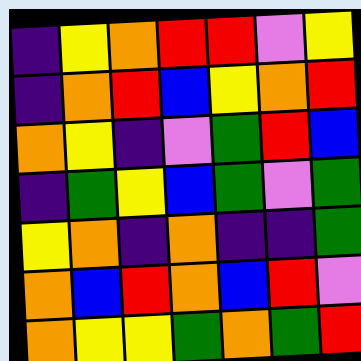[["indigo", "yellow", "orange", "red", "red", "violet", "yellow"], ["indigo", "orange", "red", "blue", "yellow", "orange", "red"], ["orange", "yellow", "indigo", "violet", "green", "red", "blue"], ["indigo", "green", "yellow", "blue", "green", "violet", "green"], ["yellow", "orange", "indigo", "orange", "indigo", "indigo", "green"], ["orange", "blue", "red", "orange", "blue", "red", "violet"], ["orange", "yellow", "yellow", "green", "orange", "green", "red"]]